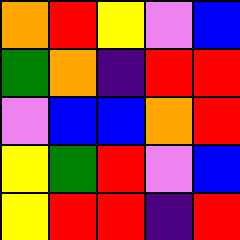[["orange", "red", "yellow", "violet", "blue"], ["green", "orange", "indigo", "red", "red"], ["violet", "blue", "blue", "orange", "red"], ["yellow", "green", "red", "violet", "blue"], ["yellow", "red", "red", "indigo", "red"]]